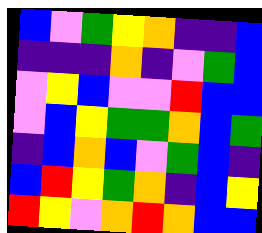[["blue", "violet", "green", "yellow", "orange", "indigo", "indigo", "blue"], ["indigo", "indigo", "indigo", "orange", "indigo", "violet", "green", "blue"], ["violet", "yellow", "blue", "violet", "violet", "red", "blue", "blue"], ["violet", "blue", "yellow", "green", "green", "orange", "blue", "green"], ["indigo", "blue", "orange", "blue", "violet", "green", "blue", "indigo"], ["blue", "red", "yellow", "green", "orange", "indigo", "blue", "yellow"], ["red", "yellow", "violet", "orange", "red", "orange", "blue", "blue"]]